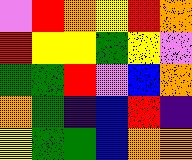[["violet", "red", "orange", "yellow", "red", "orange"], ["red", "yellow", "yellow", "green", "yellow", "violet"], ["green", "green", "red", "violet", "blue", "orange"], ["orange", "green", "indigo", "blue", "red", "indigo"], ["yellow", "green", "green", "blue", "orange", "orange"]]